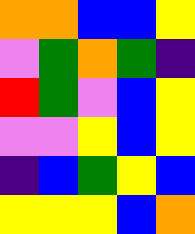[["orange", "orange", "blue", "blue", "yellow"], ["violet", "green", "orange", "green", "indigo"], ["red", "green", "violet", "blue", "yellow"], ["violet", "violet", "yellow", "blue", "yellow"], ["indigo", "blue", "green", "yellow", "blue"], ["yellow", "yellow", "yellow", "blue", "orange"]]